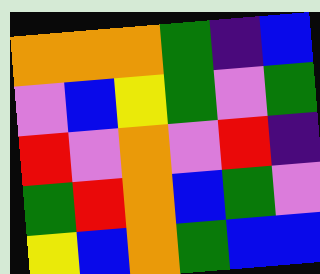[["orange", "orange", "orange", "green", "indigo", "blue"], ["violet", "blue", "yellow", "green", "violet", "green"], ["red", "violet", "orange", "violet", "red", "indigo"], ["green", "red", "orange", "blue", "green", "violet"], ["yellow", "blue", "orange", "green", "blue", "blue"]]